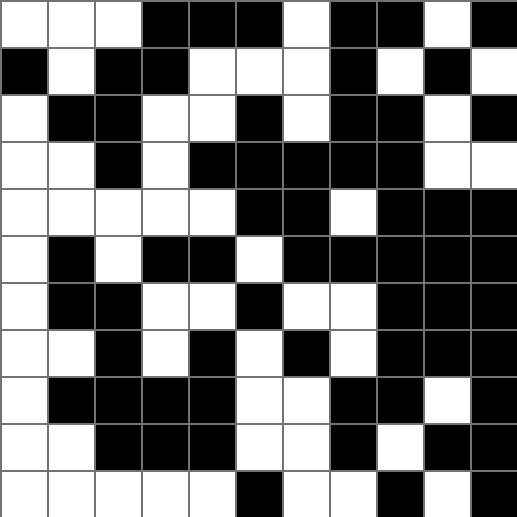[["white", "white", "white", "black", "black", "black", "white", "black", "black", "white", "black"], ["black", "white", "black", "black", "white", "white", "white", "black", "white", "black", "white"], ["white", "black", "black", "white", "white", "black", "white", "black", "black", "white", "black"], ["white", "white", "black", "white", "black", "black", "black", "black", "black", "white", "white"], ["white", "white", "white", "white", "white", "black", "black", "white", "black", "black", "black"], ["white", "black", "white", "black", "black", "white", "black", "black", "black", "black", "black"], ["white", "black", "black", "white", "white", "black", "white", "white", "black", "black", "black"], ["white", "white", "black", "white", "black", "white", "black", "white", "black", "black", "black"], ["white", "black", "black", "black", "black", "white", "white", "black", "black", "white", "black"], ["white", "white", "black", "black", "black", "white", "white", "black", "white", "black", "black"], ["white", "white", "white", "white", "white", "black", "white", "white", "black", "white", "black"]]